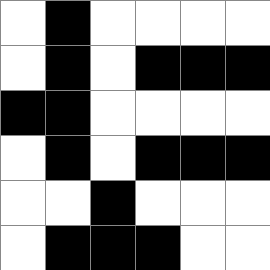[["white", "black", "white", "white", "white", "white"], ["white", "black", "white", "black", "black", "black"], ["black", "black", "white", "white", "white", "white"], ["white", "black", "white", "black", "black", "black"], ["white", "white", "black", "white", "white", "white"], ["white", "black", "black", "black", "white", "white"]]